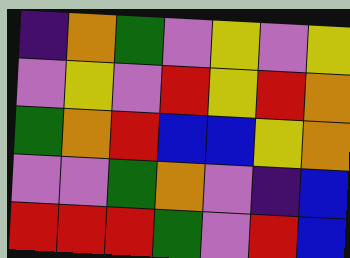[["indigo", "orange", "green", "violet", "yellow", "violet", "yellow"], ["violet", "yellow", "violet", "red", "yellow", "red", "orange"], ["green", "orange", "red", "blue", "blue", "yellow", "orange"], ["violet", "violet", "green", "orange", "violet", "indigo", "blue"], ["red", "red", "red", "green", "violet", "red", "blue"]]